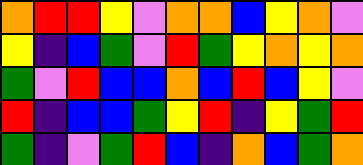[["orange", "red", "red", "yellow", "violet", "orange", "orange", "blue", "yellow", "orange", "violet"], ["yellow", "indigo", "blue", "green", "violet", "red", "green", "yellow", "orange", "yellow", "orange"], ["green", "violet", "red", "blue", "blue", "orange", "blue", "red", "blue", "yellow", "violet"], ["red", "indigo", "blue", "blue", "green", "yellow", "red", "indigo", "yellow", "green", "red"], ["green", "indigo", "violet", "green", "red", "blue", "indigo", "orange", "blue", "green", "orange"]]